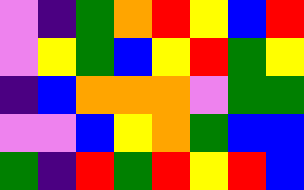[["violet", "indigo", "green", "orange", "red", "yellow", "blue", "red"], ["violet", "yellow", "green", "blue", "yellow", "red", "green", "yellow"], ["indigo", "blue", "orange", "orange", "orange", "violet", "green", "green"], ["violet", "violet", "blue", "yellow", "orange", "green", "blue", "blue"], ["green", "indigo", "red", "green", "red", "yellow", "red", "blue"]]